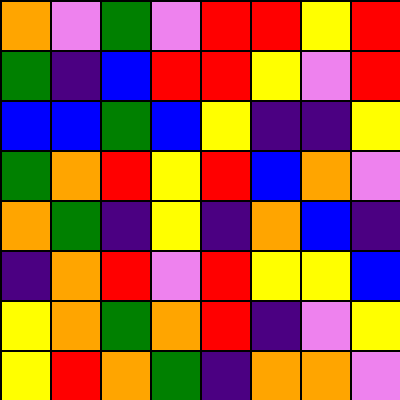[["orange", "violet", "green", "violet", "red", "red", "yellow", "red"], ["green", "indigo", "blue", "red", "red", "yellow", "violet", "red"], ["blue", "blue", "green", "blue", "yellow", "indigo", "indigo", "yellow"], ["green", "orange", "red", "yellow", "red", "blue", "orange", "violet"], ["orange", "green", "indigo", "yellow", "indigo", "orange", "blue", "indigo"], ["indigo", "orange", "red", "violet", "red", "yellow", "yellow", "blue"], ["yellow", "orange", "green", "orange", "red", "indigo", "violet", "yellow"], ["yellow", "red", "orange", "green", "indigo", "orange", "orange", "violet"]]